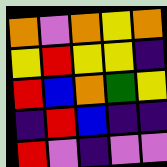[["orange", "violet", "orange", "yellow", "orange"], ["yellow", "red", "yellow", "yellow", "indigo"], ["red", "blue", "orange", "green", "yellow"], ["indigo", "red", "blue", "indigo", "indigo"], ["red", "violet", "indigo", "violet", "violet"]]